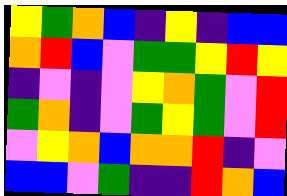[["yellow", "green", "orange", "blue", "indigo", "yellow", "indigo", "blue", "blue"], ["orange", "red", "blue", "violet", "green", "green", "yellow", "red", "yellow"], ["indigo", "violet", "indigo", "violet", "yellow", "orange", "green", "violet", "red"], ["green", "orange", "indigo", "violet", "green", "yellow", "green", "violet", "red"], ["violet", "yellow", "orange", "blue", "orange", "orange", "red", "indigo", "violet"], ["blue", "blue", "violet", "green", "indigo", "indigo", "red", "orange", "blue"]]